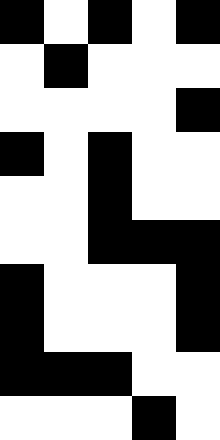[["black", "white", "black", "white", "black"], ["white", "black", "white", "white", "white"], ["white", "white", "white", "white", "black"], ["black", "white", "black", "white", "white"], ["white", "white", "black", "white", "white"], ["white", "white", "black", "black", "black"], ["black", "white", "white", "white", "black"], ["black", "white", "white", "white", "black"], ["black", "black", "black", "white", "white"], ["white", "white", "white", "black", "white"]]